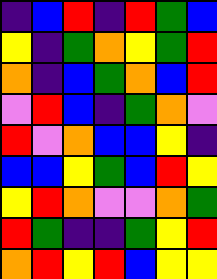[["indigo", "blue", "red", "indigo", "red", "green", "blue"], ["yellow", "indigo", "green", "orange", "yellow", "green", "red"], ["orange", "indigo", "blue", "green", "orange", "blue", "red"], ["violet", "red", "blue", "indigo", "green", "orange", "violet"], ["red", "violet", "orange", "blue", "blue", "yellow", "indigo"], ["blue", "blue", "yellow", "green", "blue", "red", "yellow"], ["yellow", "red", "orange", "violet", "violet", "orange", "green"], ["red", "green", "indigo", "indigo", "green", "yellow", "red"], ["orange", "red", "yellow", "red", "blue", "yellow", "yellow"]]